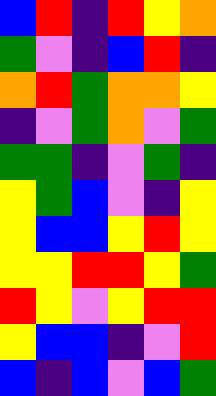[["blue", "red", "indigo", "red", "yellow", "orange"], ["green", "violet", "indigo", "blue", "red", "indigo"], ["orange", "red", "green", "orange", "orange", "yellow"], ["indigo", "violet", "green", "orange", "violet", "green"], ["green", "green", "indigo", "violet", "green", "indigo"], ["yellow", "green", "blue", "violet", "indigo", "yellow"], ["yellow", "blue", "blue", "yellow", "red", "yellow"], ["yellow", "yellow", "red", "red", "yellow", "green"], ["red", "yellow", "violet", "yellow", "red", "red"], ["yellow", "blue", "blue", "indigo", "violet", "red"], ["blue", "indigo", "blue", "violet", "blue", "green"]]